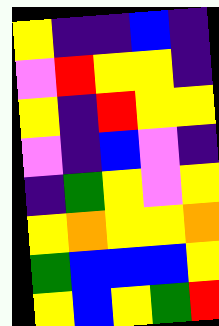[["yellow", "indigo", "indigo", "blue", "indigo"], ["violet", "red", "yellow", "yellow", "indigo"], ["yellow", "indigo", "red", "yellow", "yellow"], ["violet", "indigo", "blue", "violet", "indigo"], ["indigo", "green", "yellow", "violet", "yellow"], ["yellow", "orange", "yellow", "yellow", "orange"], ["green", "blue", "blue", "blue", "yellow"], ["yellow", "blue", "yellow", "green", "red"]]